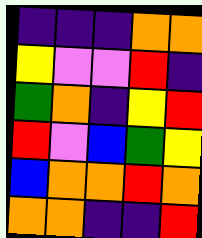[["indigo", "indigo", "indigo", "orange", "orange"], ["yellow", "violet", "violet", "red", "indigo"], ["green", "orange", "indigo", "yellow", "red"], ["red", "violet", "blue", "green", "yellow"], ["blue", "orange", "orange", "red", "orange"], ["orange", "orange", "indigo", "indigo", "red"]]